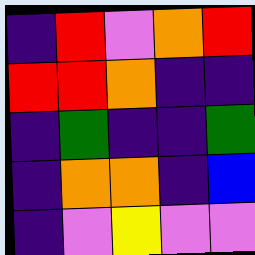[["indigo", "red", "violet", "orange", "red"], ["red", "red", "orange", "indigo", "indigo"], ["indigo", "green", "indigo", "indigo", "green"], ["indigo", "orange", "orange", "indigo", "blue"], ["indigo", "violet", "yellow", "violet", "violet"]]